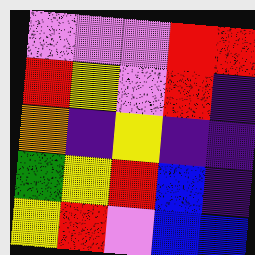[["violet", "violet", "violet", "red", "red"], ["red", "yellow", "violet", "red", "indigo"], ["orange", "indigo", "yellow", "indigo", "indigo"], ["green", "yellow", "red", "blue", "indigo"], ["yellow", "red", "violet", "blue", "blue"]]